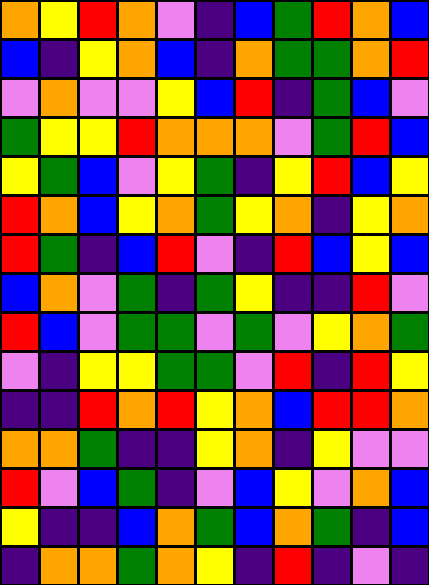[["orange", "yellow", "red", "orange", "violet", "indigo", "blue", "green", "red", "orange", "blue"], ["blue", "indigo", "yellow", "orange", "blue", "indigo", "orange", "green", "green", "orange", "red"], ["violet", "orange", "violet", "violet", "yellow", "blue", "red", "indigo", "green", "blue", "violet"], ["green", "yellow", "yellow", "red", "orange", "orange", "orange", "violet", "green", "red", "blue"], ["yellow", "green", "blue", "violet", "yellow", "green", "indigo", "yellow", "red", "blue", "yellow"], ["red", "orange", "blue", "yellow", "orange", "green", "yellow", "orange", "indigo", "yellow", "orange"], ["red", "green", "indigo", "blue", "red", "violet", "indigo", "red", "blue", "yellow", "blue"], ["blue", "orange", "violet", "green", "indigo", "green", "yellow", "indigo", "indigo", "red", "violet"], ["red", "blue", "violet", "green", "green", "violet", "green", "violet", "yellow", "orange", "green"], ["violet", "indigo", "yellow", "yellow", "green", "green", "violet", "red", "indigo", "red", "yellow"], ["indigo", "indigo", "red", "orange", "red", "yellow", "orange", "blue", "red", "red", "orange"], ["orange", "orange", "green", "indigo", "indigo", "yellow", "orange", "indigo", "yellow", "violet", "violet"], ["red", "violet", "blue", "green", "indigo", "violet", "blue", "yellow", "violet", "orange", "blue"], ["yellow", "indigo", "indigo", "blue", "orange", "green", "blue", "orange", "green", "indigo", "blue"], ["indigo", "orange", "orange", "green", "orange", "yellow", "indigo", "red", "indigo", "violet", "indigo"]]